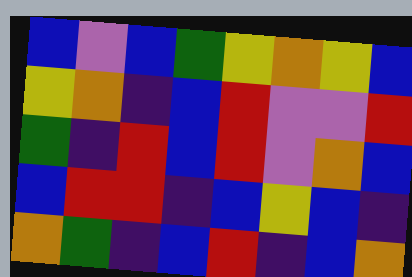[["blue", "violet", "blue", "green", "yellow", "orange", "yellow", "blue"], ["yellow", "orange", "indigo", "blue", "red", "violet", "violet", "red"], ["green", "indigo", "red", "blue", "red", "violet", "orange", "blue"], ["blue", "red", "red", "indigo", "blue", "yellow", "blue", "indigo"], ["orange", "green", "indigo", "blue", "red", "indigo", "blue", "orange"]]